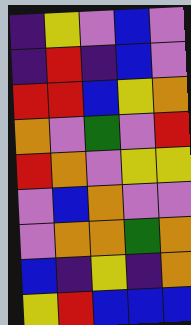[["indigo", "yellow", "violet", "blue", "violet"], ["indigo", "red", "indigo", "blue", "violet"], ["red", "red", "blue", "yellow", "orange"], ["orange", "violet", "green", "violet", "red"], ["red", "orange", "violet", "yellow", "yellow"], ["violet", "blue", "orange", "violet", "violet"], ["violet", "orange", "orange", "green", "orange"], ["blue", "indigo", "yellow", "indigo", "orange"], ["yellow", "red", "blue", "blue", "blue"]]